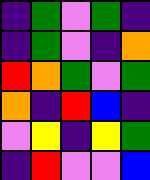[["indigo", "green", "violet", "green", "indigo"], ["indigo", "green", "violet", "indigo", "orange"], ["red", "orange", "green", "violet", "green"], ["orange", "indigo", "red", "blue", "indigo"], ["violet", "yellow", "indigo", "yellow", "green"], ["indigo", "red", "violet", "violet", "blue"]]